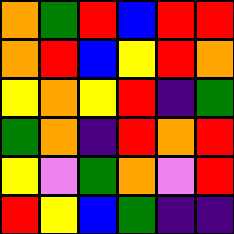[["orange", "green", "red", "blue", "red", "red"], ["orange", "red", "blue", "yellow", "red", "orange"], ["yellow", "orange", "yellow", "red", "indigo", "green"], ["green", "orange", "indigo", "red", "orange", "red"], ["yellow", "violet", "green", "orange", "violet", "red"], ["red", "yellow", "blue", "green", "indigo", "indigo"]]